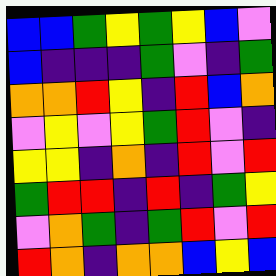[["blue", "blue", "green", "yellow", "green", "yellow", "blue", "violet"], ["blue", "indigo", "indigo", "indigo", "green", "violet", "indigo", "green"], ["orange", "orange", "red", "yellow", "indigo", "red", "blue", "orange"], ["violet", "yellow", "violet", "yellow", "green", "red", "violet", "indigo"], ["yellow", "yellow", "indigo", "orange", "indigo", "red", "violet", "red"], ["green", "red", "red", "indigo", "red", "indigo", "green", "yellow"], ["violet", "orange", "green", "indigo", "green", "red", "violet", "red"], ["red", "orange", "indigo", "orange", "orange", "blue", "yellow", "blue"]]